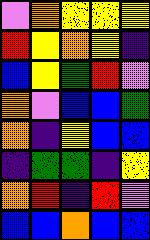[["violet", "orange", "yellow", "yellow", "yellow"], ["red", "yellow", "orange", "yellow", "indigo"], ["blue", "yellow", "green", "red", "violet"], ["orange", "violet", "blue", "blue", "green"], ["orange", "indigo", "yellow", "blue", "blue"], ["indigo", "green", "green", "indigo", "yellow"], ["orange", "red", "indigo", "red", "violet"], ["blue", "blue", "orange", "blue", "blue"]]